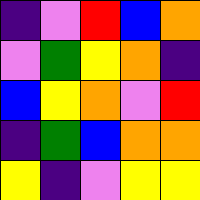[["indigo", "violet", "red", "blue", "orange"], ["violet", "green", "yellow", "orange", "indigo"], ["blue", "yellow", "orange", "violet", "red"], ["indigo", "green", "blue", "orange", "orange"], ["yellow", "indigo", "violet", "yellow", "yellow"]]